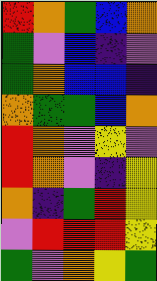[["red", "orange", "green", "blue", "orange"], ["green", "violet", "blue", "indigo", "violet"], ["green", "orange", "blue", "blue", "indigo"], ["orange", "green", "green", "blue", "orange"], ["red", "orange", "violet", "yellow", "violet"], ["red", "orange", "violet", "indigo", "yellow"], ["orange", "indigo", "green", "red", "yellow"], ["violet", "red", "red", "red", "yellow"], ["green", "violet", "orange", "yellow", "green"]]